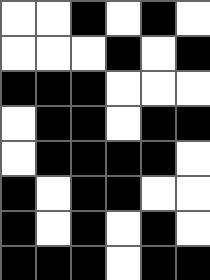[["white", "white", "black", "white", "black", "white"], ["white", "white", "white", "black", "white", "black"], ["black", "black", "black", "white", "white", "white"], ["white", "black", "black", "white", "black", "black"], ["white", "black", "black", "black", "black", "white"], ["black", "white", "black", "black", "white", "white"], ["black", "white", "black", "white", "black", "white"], ["black", "black", "black", "white", "black", "black"]]